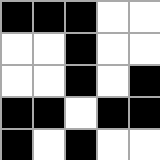[["black", "black", "black", "white", "white"], ["white", "white", "black", "white", "white"], ["white", "white", "black", "white", "black"], ["black", "black", "white", "black", "black"], ["black", "white", "black", "white", "white"]]